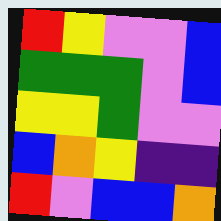[["red", "yellow", "violet", "violet", "blue"], ["green", "green", "green", "violet", "blue"], ["yellow", "yellow", "green", "violet", "violet"], ["blue", "orange", "yellow", "indigo", "indigo"], ["red", "violet", "blue", "blue", "orange"]]